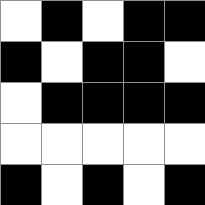[["white", "black", "white", "black", "black"], ["black", "white", "black", "black", "white"], ["white", "black", "black", "black", "black"], ["white", "white", "white", "white", "white"], ["black", "white", "black", "white", "black"]]